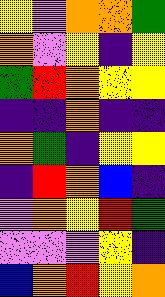[["yellow", "violet", "orange", "orange", "green"], ["orange", "violet", "yellow", "indigo", "yellow"], ["green", "red", "orange", "yellow", "yellow"], ["indigo", "indigo", "orange", "indigo", "indigo"], ["orange", "green", "indigo", "yellow", "yellow"], ["indigo", "red", "orange", "blue", "indigo"], ["violet", "orange", "yellow", "red", "green"], ["violet", "violet", "violet", "yellow", "indigo"], ["blue", "orange", "red", "yellow", "orange"]]